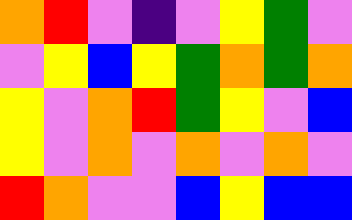[["orange", "red", "violet", "indigo", "violet", "yellow", "green", "violet"], ["violet", "yellow", "blue", "yellow", "green", "orange", "green", "orange"], ["yellow", "violet", "orange", "red", "green", "yellow", "violet", "blue"], ["yellow", "violet", "orange", "violet", "orange", "violet", "orange", "violet"], ["red", "orange", "violet", "violet", "blue", "yellow", "blue", "blue"]]